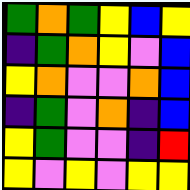[["green", "orange", "green", "yellow", "blue", "yellow"], ["indigo", "green", "orange", "yellow", "violet", "blue"], ["yellow", "orange", "violet", "violet", "orange", "blue"], ["indigo", "green", "violet", "orange", "indigo", "blue"], ["yellow", "green", "violet", "violet", "indigo", "red"], ["yellow", "violet", "yellow", "violet", "yellow", "yellow"]]